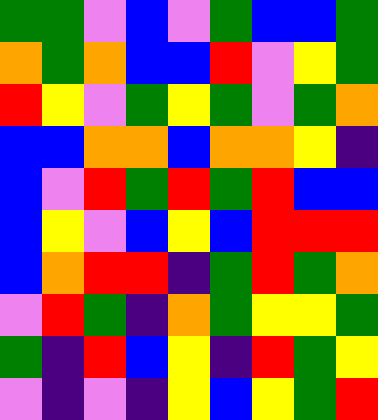[["green", "green", "violet", "blue", "violet", "green", "blue", "blue", "green"], ["orange", "green", "orange", "blue", "blue", "red", "violet", "yellow", "green"], ["red", "yellow", "violet", "green", "yellow", "green", "violet", "green", "orange"], ["blue", "blue", "orange", "orange", "blue", "orange", "orange", "yellow", "indigo"], ["blue", "violet", "red", "green", "red", "green", "red", "blue", "blue"], ["blue", "yellow", "violet", "blue", "yellow", "blue", "red", "red", "red"], ["blue", "orange", "red", "red", "indigo", "green", "red", "green", "orange"], ["violet", "red", "green", "indigo", "orange", "green", "yellow", "yellow", "green"], ["green", "indigo", "red", "blue", "yellow", "indigo", "red", "green", "yellow"], ["violet", "indigo", "violet", "indigo", "yellow", "blue", "yellow", "green", "red"]]